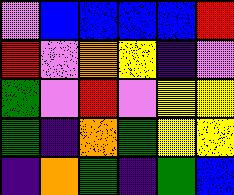[["violet", "blue", "blue", "blue", "blue", "red"], ["red", "violet", "orange", "yellow", "indigo", "violet"], ["green", "violet", "red", "violet", "yellow", "yellow"], ["green", "indigo", "orange", "green", "yellow", "yellow"], ["indigo", "orange", "green", "indigo", "green", "blue"]]